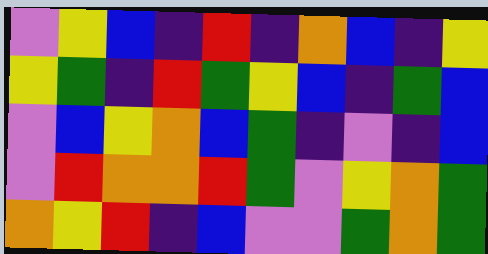[["violet", "yellow", "blue", "indigo", "red", "indigo", "orange", "blue", "indigo", "yellow"], ["yellow", "green", "indigo", "red", "green", "yellow", "blue", "indigo", "green", "blue"], ["violet", "blue", "yellow", "orange", "blue", "green", "indigo", "violet", "indigo", "blue"], ["violet", "red", "orange", "orange", "red", "green", "violet", "yellow", "orange", "green"], ["orange", "yellow", "red", "indigo", "blue", "violet", "violet", "green", "orange", "green"]]